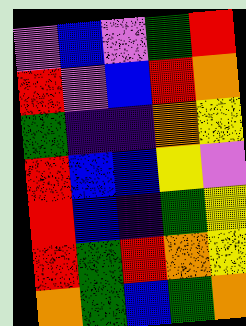[["violet", "blue", "violet", "green", "red"], ["red", "violet", "blue", "red", "orange"], ["green", "indigo", "indigo", "orange", "yellow"], ["red", "blue", "blue", "yellow", "violet"], ["red", "blue", "indigo", "green", "yellow"], ["red", "green", "red", "orange", "yellow"], ["orange", "green", "blue", "green", "orange"]]